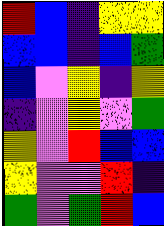[["red", "blue", "indigo", "yellow", "yellow"], ["blue", "blue", "indigo", "blue", "green"], ["blue", "violet", "yellow", "indigo", "yellow"], ["indigo", "violet", "yellow", "violet", "green"], ["yellow", "violet", "red", "blue", "blue"], ["yellow", "violet", "violet", "red", "indigo"], ["green", "violet", "green", "red", "blue"]]